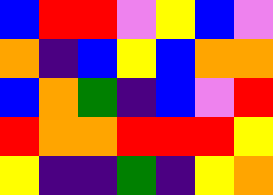[["blue", "red", "red", "violet", "yellow", "blue", "violet"], ["orange", "indigo", "blue", "yellow", "blue", "orange", "orange"], ["blue", "orange", "green", "indigo", "blue", "violet", "red"], ["red", "orange", "orange", "red", "red", "red", "yellow"], ["yellow", "indigo", "indigo", "green", "indigo", "yellow", "orange"]]